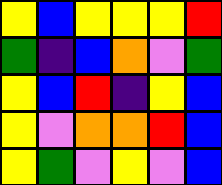[["yellow", "blue", "yellow", "yellow", "yellow", "red"], ["green", "indigo", "blue", "orange", "violet", "green"], ["yellow", "blue", "red", "indigo", "yellow", "blue"], ["yellow", "violet", "orange", "orange", "red", "blue"], ["yellow", "green", "violet", "yellow", "violet", "blue"]]